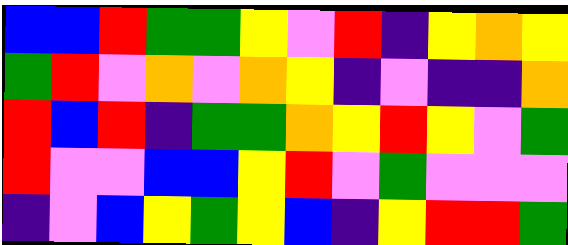[["blue", "blue", "red", "green", "green", "yellow", "violet", "red", "indigo", "yellow", "orange", "yellow"], ["green", "red", "violet", "orange", "violet", "orange", "yellow", "indigo", "violet", "indigo", "indigo", "orange"], ["red", "blue", "red", "indigo", "green", "green", "orange", "yellow", "red", "yellow", "violet", "green"], ["red", "violet", "violet", "blue", "blue", "yellow", "red", "violet", "green", "violet", "violet", "violet"], ["indigo", "violet", "blue", "yellow", "green", "yellow", "blue", "indigo", "yellow", "red", "red", "green"]]